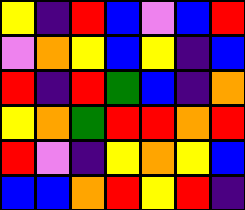[["yellow", "indigo", "red", "blue", "violet", "blue", "red"], ["violet", "orange", "yellow", "blue", "yellow", "indigo", "blue"], ["red", "indigo", "red", "green", "blue", "indigo", "orange"], ["yellow", "orange", "green", "red", "red", "orange", "red"], ["red", "violet", "indigo", "yellow", "orange", "yellow", "blue"], ["blue", "blue", "orange", "red", "yellow", "red", "indigo"]]